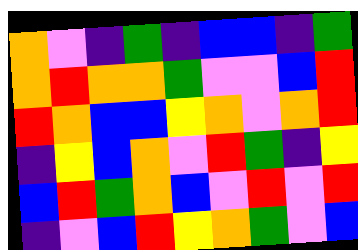[["orange", "violet", "indigo", "green", "indigo", "blue", "blue", "indigo", "green"], ["orange", "red", "orange", "orange", "green", "violet", "violet", "blue", "red"], ["red", "orange", "blue", "blue", "yellow", "orange", "violet", "orange", "red"], ["indigo", "yellow", "blue", "orange", "violet", "red", "green", "indigo", "yellow"], ["blue", "red", "green", "orange", "blue", "violet", "red", "violet", "red"], ["indigo", "violet", "blue", "red", "yellow", "orange", "green", "violet", "blue"]]